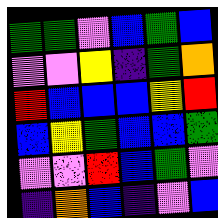[["green", "green", "violet", "blue", "green", "blue"], ["violet", "violet", "yellow", "indigo", "green", "orange"], ["red", "blue", "blue", "blue", "yellow", "red"], ["blue", "yellow", "green", "blue", "blue", "green"], ["violet", "violet", "red", "blue", "green", "violet"], ["indigo", "orange", "blue", "indigo", "violet", "blue"]]